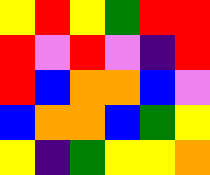[["yellow", "red", "yellow", "green", "red", "red"], ["red", "violet", "red", "violet", "indigo", "red"], ["red", "blue", "orange", "orange", "blue", "violet"], ["blue", "orange", "orange", "blue", "green", "yellow"], ["yellow", "indigo", "green", "yellow", "yellow", "orange"]]